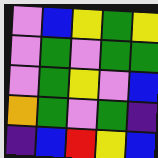[["violet", "blue", "yellow", "green", "yellow"], ["violet", "green", "violet", "green", "green"], ["violet", "green", "yellow", "violet", "blue"], ["orange", "green", "violet", "green", "indigo"], ["indigo", "blue", "red", "yellow", "blue"]]